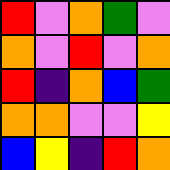[["red", "violet", "orange", "green", "violet"], ["orange", "violet", "red", "violet", "orange"], ["red", "indigo", "orange", "blue", "green"], ["orange", "orange", "violet", "violet", "yellow"], ["blue", "yellow", "indigo", "red", "orange"]]